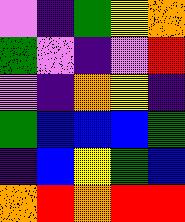[["violet", "indigo", "green", "yellow", "orange"], ["green", "violet", "indigo", "violet", "red"], ["violet", "indigo", "orange", "yellow", "indigo"], ["green", "blue", "blue", "blue", "green"], ["indigo", "blue", "yellow", "green", "blue"], ["orange", "red", "orange", "red", "red"]]